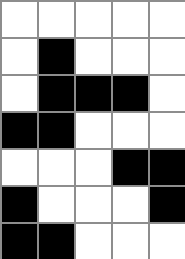[["white", "white", "white", "white", "white"], ["white", "black", "white", "white", "white"], ["white", "black", "black", "black", "white"], ["black", "black", "white", "white", "white"], ["white", "white", "white", "black", "black"], ["black", "white", "white", "white", "black"], ["black", "black", "white", "white", "white"]]